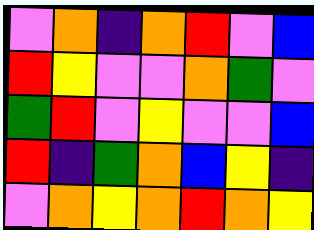[["violet", "orange", "indigo", "orange", "red", "violet", "blue"], ["red", "yellow", "violet", "violet", "orange", "green", "violet"], ["green", "red", "violet", "yellow", "violet", "violet", "blue"], ["red", "indigo", "green", "orange", "blue", "yellow", "indigo"], ["violet", "orange", "yellow", "orange", "red", "orange", "yellow"]]